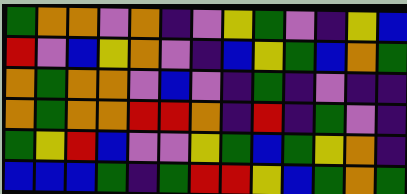[["green", "orange", "orange", "violet", "orange", "indigo", "violet", "yellow", "green", "violet", "indigo", "yellow", "blue"], ["red", "violet", "blue", "yellow", "orange", "violet", "indigo", "blue", "yellow", "green", "blue", "orange", "green"], ["orange", "green", "orange", "orange", "violet", "blue", "violet", "indigo", "green", "indigo", "violet", "indigo", "indigo"], ["orange", "green", "orange", "orange", "red", "red", "orange", "indigo", "red", "indigo", "green", "violet", "indigo"], ["green", "yellow", "red", "blue", "violet", "violet", "yellow", "green", "blue", "green", "yellow", "orange", "indigo"], ["blue", "blue", "blue", "green", "indigo", "green", "red", "red", "yellow", "blue", "green", "orange", "green"]]